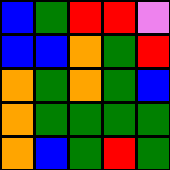[["blue", "green", "red", "red", "violet"], ["blue", "blue", "orange", "green", "red"], ["orange", "green", "orange", "green", "blue"], ["orange", "green", "green", "green", "green"], ["orange", "blue", "green", "red", "green"]]